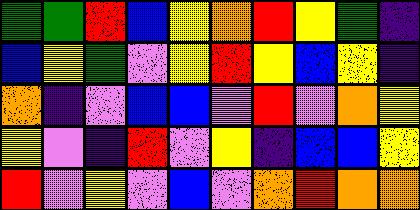[["green", "green", "red", "blue", "yellow", "orange", "red", "yellow", "green", "indigo"], ["blue", "yellow", "green", "violet", "yellow", "red", "yellow", "blue", "yellow", "indigo"], ["orange", "indigo", "violet", "blue", "blue", "violet", "red", "violet", "orange", "yellow"], ["yellow", "violet", "indigo", "red", "violet", "yellow", "indigo", "blue", "blue", "yellow"], ["red", "violet", "yellow", "violet", "blue", "violet", "orange", "red", "orange", "orange"]]